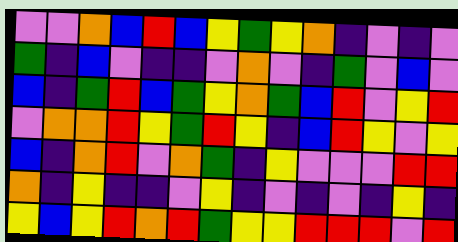[["violet", "violet", "orange", "blue", "red", "blue", "yellow", "green", "yellow", "orange", "indigo", "violet", "indigo", "violet"], ["green", "indigo", "blue", "violet", "indigo", "indigo", "violet", "orange", "violet", "indigo", "green", "violet", "blue", "violet"], ["blue", "indigo", "green", "red", "blue", "green", "yellow", "orange", "green", "blue", "red", "violet", "yellow", "red"], ["violet", "orange", "orange", "red", "yellow", "green", "red", "yellow", "indigo", "blue", "red", "yellow", "violet", "yellow"], ["blue", "indigo", "orange", "red", "violet", "orange", "green", "indigo", "yellow", "violet", "violet", "violet", "red", "red"], ["orange", "indigo", "yellow", "indigo", "indigo", "violet", "yellow", "indigo", "violet", "indigo", "violet", "indigo", "yellow", "indigo"], ["yellow", "blue", "yellow", "red", "orange", "red", "green", "yellow", "yellow", "red", "red", "red", "violet", "red"]]